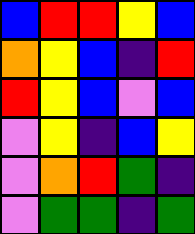[["blue", "red", "red", "yellow", "blue"], ["orange", "yellow", "blue", "indigo", "red"], ["red", "yellow", "blue", "violet", "blue"], ["violet", "yellow", "indigo", "blue", "yellow"], ["violet", "orange", "red", "green", "indigo"], ["violet", "green", "green", "indigo", "green"]]